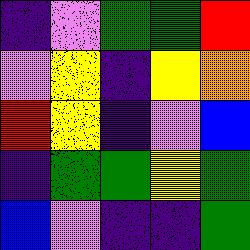[["indigo", "violet", "green", "green", "red"], ["violet", "yellow", "indigo", "yellow", "orange"], ["red", "yellow", "indigo", "violet", "blue"], ["indigo", "green", "green", "yellow", "green"], ["blue", "violet", "indigo", "indigo", "green"]]